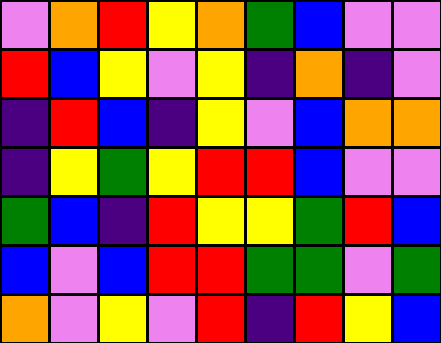[["violet", "orange", "red", "yellow", "orange", "green", "blue", "violet", "violet"], ["red", "blue", "yellow", "violet", "yellow", "indigo", "orange", "indigo", "violet"], ["indigo", "red", "blue", "indigo", "yellow", "violet", "blue", "orange", "orange"], ["indigo", "yellow", "green", "yellow", "red", "red", "blue", "violet", "violet"], ["green", "blue", "indigo", "red", "yellow", "yellow", "green", "red", "blue"], ["blue", "violet", "blue", "red", "red", "green", "green", "violet", "green"], ["orange", "violet", "yellow", "violet", "red", "indigo", "red", "yellow", "blue"]]